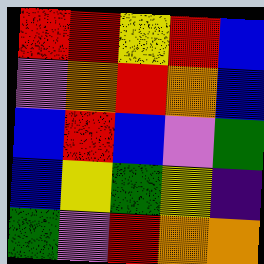[["red", "red", "yellow", "red", "blue"], ["violet", "orange", "red", "orange", "blue"], ["blue", "red", "blue", "violet", "green"], ["blue", "yellow", "green", "yellow", "indigo"], ["green", "violet", "red", "orange", "orange"]]